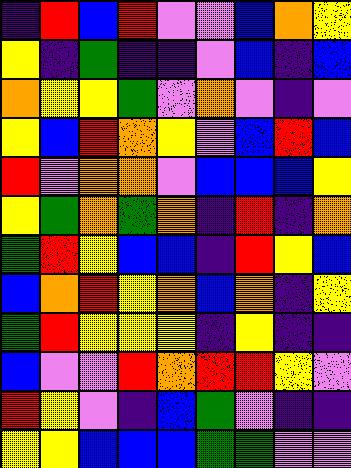[["indigo", "red", "blue", "red", "violet", "violet", "blue", "orange", "yellow"], ["yellow", "indigo", "green", "indigo", "indigo", "violet", "blue", "indigo", "blue"], ["orange", "yellow", "yellow", "green", "violet", "orange", "violet", "indigo", "violet"], ["yellow", "blue", "red", "orange", "yellow", "violet", "blue", "red", "blue"], ["red", "violet", "orange", "orange", "violet", "blue", "blue", "blue", "yellow"], ["yellow", "green", "orange", "green", "orange", "indigo", "red", "indigo", "orange"], ["green", "red", "yellow", "blue", "blue", "indigo", "red", "yellow", "blue"], ["blue", "orange", "red", "yellow", "orange", "blue", "orange", "indigo", "yellow"], ["green", "red", "yellow", "yellow", "yellow", "indigo", "yellow", "indigo", "indigo"], ["blue", "violet", "violet", "red", "orange", "red", "red", "yellow", "violet"], ["red", "yellow", "violet", "indigo", "blue", "green", "violet", "indigo", "indigo"], ["yellow", "yellow", "blue", "blue", "blue", "green", "green", "violet", "violet"]]